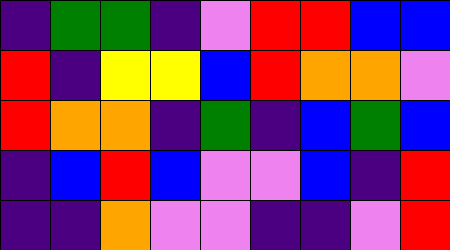[["indigo", "green", "green", "indigo", "violet", "red", "red", "blue", "blue"], ["red", "indigo", "yellow", "yellow", "blue", "red", "orange", "orange", "violet"], ["red", "orange", "orange", "indigo", "green", "indigo", "blue", "green", "blue"], ["indigo", "blue", "red", "blue", "violet", "violet", "blue", "indigo", "red"], ["indigo", "indigo", "orange", "violet", "violet", "indigo", "indigo", "violet", "red"]]